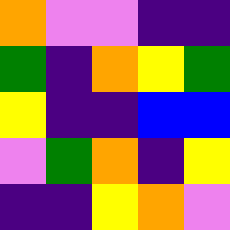[["orange", "violet", "violet", "indigo", "indigo"], ["green", "indigo", "orange", "yellow", "green"], ["yellow", "indigo", "indigo", "blue", "blue"], ["violet", "green", "orange", "indigo", "yellow"], ["indigo", "indigo", "yellow", "orange", "violet"]]